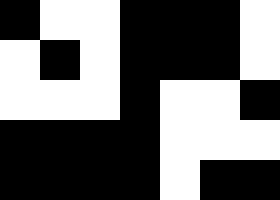[["black", "white", "white", "black", "black", "black", "white"], ["white", "black", "white", "black", "black", "black", "white"], ["white", "white", "white", "black", "white", "white", "black"], ["black", "black", "black", "black", "white", "white", "white"], ["black", "black", "black", "black", "white", "black", "black"]]